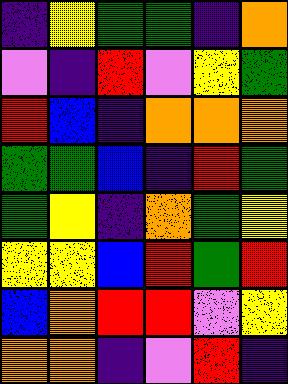[["indigo", "yellow", "green", "green", "indigo", "orange"], ["violet", "indigo", "red", "violet", "yellow", "green"], ["red", "blue", "indigo", "orange", "orange", "orange"], ["green", "green", "blue", "indigo", "red", "green"], ["green", "yellow", "indigo", "orange", "green", "yellow"], ["yellow", "yellow", "blue", "red", "green", "red"], ["blue", "orange", "red", "red", "violet", "yellow"], ["orange", "orange", "indigo", "violet", "red", "indigo"]]